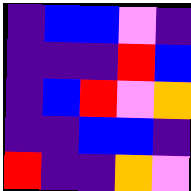[["indigo", "blue", "blue", "violet", "indigo"], ["indigo", "indigo", "indigo", "red", "blue"], ["indigo", "blue", "red", "violet", "orange"], ["indigo", "indigo", "blue", "blue", "indigo"], ["red", "indigo", "indigo", "orange", "violet"]]